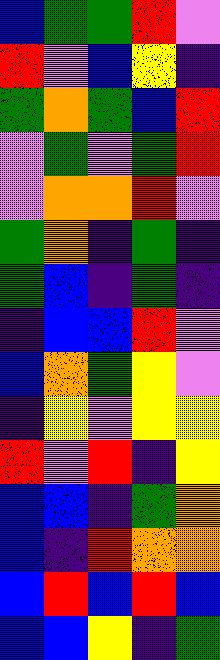[["blue", "green", "green", "red", "violet"], ["red", "violet", "blue", "yellow", "indigo"], ["green", "orange", "green", "blue", "red"], ["violet", "green", "violet", "green", "red"], ["violet", "orange", "orange", "red", "violet"], ["green", "orange", "indigo", "green", "indigo"], ["green", "blue", "indigo", "green", "indigo"], ["indigo", "blue", "blue", "red", "violet"], ["blue", "orange", "green", "yellow", "violet"], ["indigo", "yellow", "violet", "yellow", "yellow"], ["red", "violet", "red", "indigo", "yellow"], ["blue", "blue", "indigo", "green", "orange"], ["blue", "indigo", "red", "orange", "orange"], ["blue", "red", "blue", "red", "blue"], ["blue", "blue", "yellow", "indigo", "green"]]